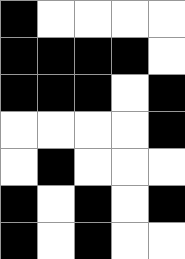[["black", "white", "white", "white", "white"], ["black", "black", "black", "black", "white"], ["black", "black", "black", "white", "black"], ["white", "white", "white", "white", "black"], ["white", "black", "white", "white", "white"], ["black", "white", "black", "white", "black"], ["black", "white", "black", "white", "white"]]